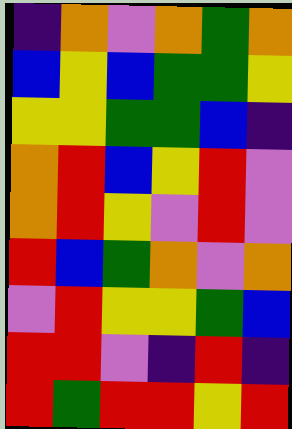[["indigo", "orange", "violet", "orange", "green", "orange"], ["blue", "yellow", "blue", "green", "green", "yellow"], ["yellow", "yellow", "green", "green", "blue", "indigo"], ["orange", "red", "blue", "yellow", "red", "violet"], ["orange", "red", "yellow", "violet", "red", "violet"], ["red", "blue", "green", "orange", "violet", "orange"], ["violet", "red", "yellow", "yellow", "green", "blue"], ["red", "red", "violet", "indigo", "red", "indigo"], ["red", "green", "red", "red", "yellow", "red"]]